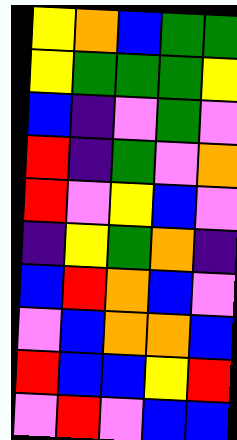[["yellow", "orange", "blue", "green", "green"], ["yellow", "green", "green", "green", "yellow"], ["blue", "indigo", "violet", "green", "violet"], ["red", "indigo", "green", "violet", "orange"], ["red", "violet", "yellow", "blue", "violet"], ["indigo", "yellow", "green", "orange", "indigo"], ["blue", "red", "orange", "blue", "violet"], ["violet", "blue", "orange", "orange", "blue"], ["red", "blue", "blue", "yellow", "red"], ["violet", "red", "violet", "blue", "blue"]]